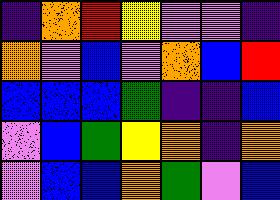[["indigo", "orange", "red", "yellow", "violet", "violet", "indigo"], ["orange", "violet", "blue", "violet", "orange", "blue", "red"], ["blue", "blue", "blue", "green", "indigo", "indigo", "blue"], ["violet", "blue", "green", "yellow", "orange", "indigo", "orange"], ["violet", "blue", "blue", "orange", "green", "violet", "blue"]]